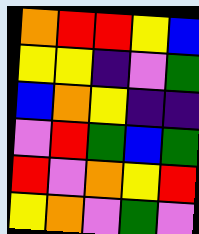[["orange", "red", "red", "yellow", "blue"], ["yellow", "yellow", "indigo", "violet", "green"], ["blue", "orange", "yellow", "indigo", "indigo"], ["violet", "red", "green", "blue", "green"], ["red", "violet", "orange", "yellow", "red"], ["yellow", "orange", "violet", "green", "violet"]]